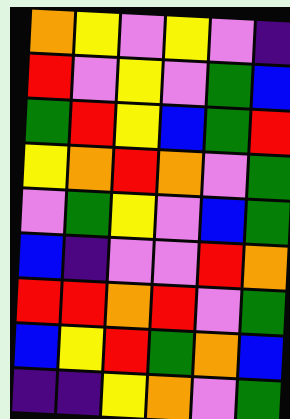[["orange", "yellow", "violet", "yellow", "violet", "indigo"], ["red", "violet", "yellow", "violet", "green", "blue"], ["green", "red", "yellow", "blue", "green", "red"], ["yellow", "orange", "red", "orange", "violet", "green"], ["violet", "green", "yellow", "violet", "blue", "green"], ["blue", "indigo", "violet", "violet", "red", "orange"], ["red", "red", "orange", "red", "violet", "green"], ["blue", "yellow", "red", "green", "orange", "blue"], ["indigo", "indigo", "yellow", "orange", "violet", "green"]]